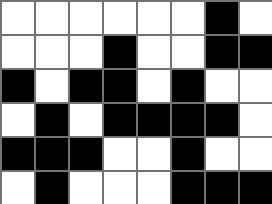[["white", "white", "white", "white", "white", "white", "black", "white"], ["white", "white", "white", "black", "white", "white", "black", "black"], ["black", "white", "black", "black", "white", "black", "white", "white"], ["white", "black", "white", "black", "black", "black", "black", "white"], ["black", "black", "black", "white", "white", "black", "white", "white"], ["white", "black", "white", "white", "white", "black", "black", "black"]]